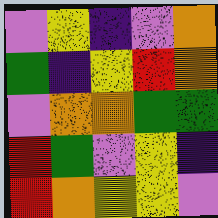[["violet", "yellow", "indigo", "violet", "orange"], ["green", "indigo", "yellow", "red", "orange"], ["violet", "orange", "orange", "green", "green"], ["red", "green", "violet", "yellow", "indigo"], ["red", "orange", "yellow", "yellow", "violet"]]